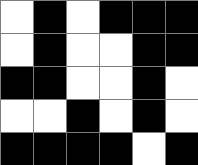[["white", "black", "white", "black", "black", "black"], ["white", "black", "white", "white", "black", "black"], ["black", "black", "white", "white", "black", "white"], ["white", "white", "black", "white", "black", "white"], ["black", "black", "black", "black", "white", "black"]]